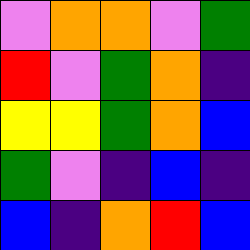[["violet", "orange", "orange", "violet", "green"], ["red", "violet", "green", "orange", "indigo"], ["yellow", "yellow", "green", "orange", "blue"], ["green", "violet", "indigo", "blue", "indigo"], ["blue", "indigo", "orange", "red", "blue"]]